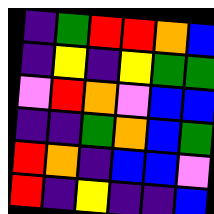[["indigo", "green", "red", "red", "orange", "blue"], ["indigo", "yellow", "indigo", "yellow", "green", "green"], ["violet", "red", "orange", "violet", "blue", "blue"], ["indigo", "indigo", "green", "orange", "blue", "green"], ["red", "orange", "indigo", "blue", "blue", "violet"], ["red", "indigo", "yellow", "indigo", "indigo", "blue"]]